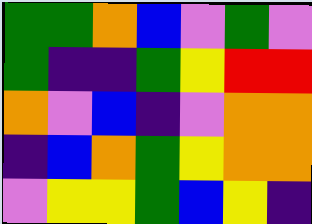[["green", "green", "orange", "blue", "violet", "green", "violet"], ["green", "indigo", "indigo", "green", "yellow", "red", "red"], ["orange", "violet", "blue", "indigo", "violet", "orange", "orange"], ["indigo", "blue", "orange", "green", "yellow", "orange", "orange"], ["violet", "yellow", "yellow", "green", "blue", "yellow", "indigo"]]